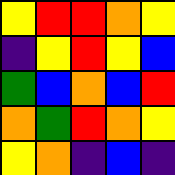[["yellow", "red", "red", "orange", "yellow"], ["indigo", "yellow", "red", "yellow", "blue"], ["green", "blue", "orange", "blue", "red"], ["orange", "green", "red", "orange", "yellow"], ["yellow", "orange", "indigo", "blue", "indigo"]]